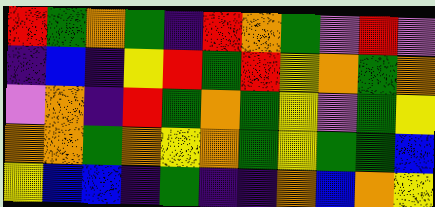[["red", "green", "orange", "green", "indigo", "red", "orange", "green", "violet", "red", "violet"], ["indigo", "blue", "indigo", "yellow", "red", "green", "red", "yellow", "orange", "green", "orange"], ["violet", "orange", "indigo", "red", "green", "orange", "green", "yellow", "violet", "green", "yellow"], ["orange", "orange", "green", "orange", "yellow", "orange", "green", "yellow", "green", "green", "blue"], ["yellow", "blue", "blue", "indigo", "green", "indigo", "indigo", "orange", "blue", "orange", "yellow"]]